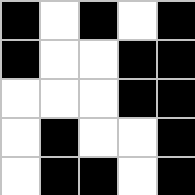[["black", "white", "black", "white", "black"], ["black", "white", "white", "black", "black"], ["white", "white", "white", "black", "black"], ["white", "black", "white", "white", "black"], ["white", "black", "black", "white", "black"]]